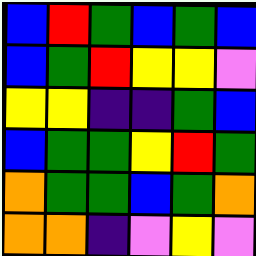[["blue", "red", "green", "blue", "green", "blue"], ["blue", "green", "red", "yellow", "yellow", "violet"], ["yellow", "yellow", "indigo", "indigo", "green", "blue"], ["blue", "green", "green", "yellow", "red", "green"], ["orange", "green", "green", "blue", "green", "orange"], ["orange", "orange", "indigo", "violet", "yellow", "violet"]]